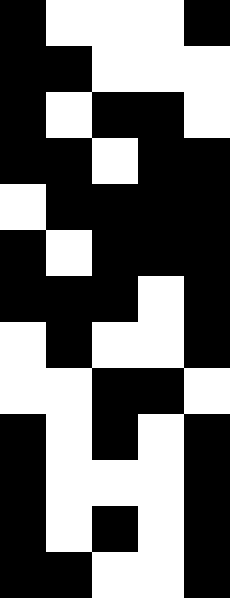[["black", "white", "white", "white", "black"], ["black", "black", "white", "white", "white"], ["black", "white", "black", "black", "white"], ["black", "black", "white", "black", "black"], ["white", "black", "black", "black", "black"], ["black", "white", "black", "black", "black"], ["black", "black", "black", "white", "black"], ["white", "black", "white", "white", "black"], ["white", "white", "black", "black", "white"], ["black", "white", "black", "white", "black"], ["black", "white", "white", "white", "black"], ["black", "white", "black", "white", "black"], ["black", "black", "white", "white", "black"]]